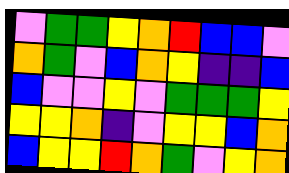[["violet", "green", "green", "yellow", "orange", "red", "blue", "blue", "violet"], ["orange", "green", "violet", "blue", "orange", "yellow", "indigo", "indigo", "blue"], ["blue", "violet", "violet", "yellow", "violet", "green", "green", "green", "yellow"], ["yellow", "yellow", "orange", "indigo", "violet", "yellow", "yellow", "blue", "orange"], ["blue", "yellow", "yellow", "red", "orange", "green", "violet", "yellow", "orange"]]